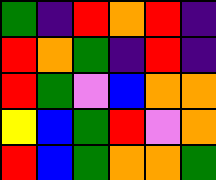[["green", "indigo", "red", "orange", "red", "indigo"], ["red", "orange", "green", "indigo", "red", "indigo"], ["red", "green", "violet", "blue", "orange", "orange"], ["yellow", "blue", "green", "red", "violet", "orange"], ["red", "blue", "green", "orange", "orange", "green"]]